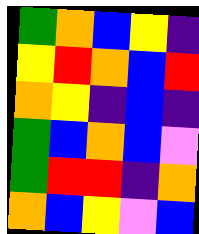[["green", "orange", "blue", "yellow", "indigo"], ["yellow", "red", "orange", "blue", "red"], ["orange", "yellow", "indigo", "blue", "indigo"], ["green", "blue", "orange", "blue", "violet"], ["green", "red", "red", "indigo", "orange"], ["orange", "blue", "yellow", "violet", "blue"]]